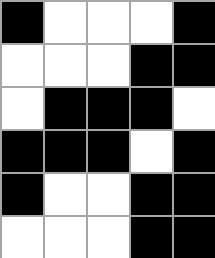[["black", "white", "white", "white", "black"], ["white", "white", "white", "black", "black"], ["white", "black", "black", "black", "white"], ["black", "black", "black", "white", "black"], ["black", "white", "white", "black", "black"], ["white", "white", "white", "black", "black"]]